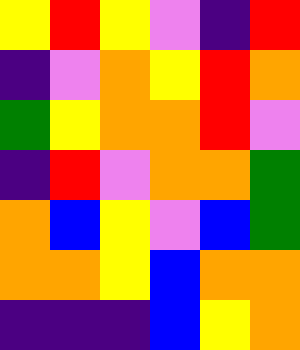[["yellow", "red", "yellow", "violet", "indigo", "red"], ["indigo", "violet", "orange", "yellow", "red", "orange"], ["green", "yellow", "orange", "orange", "red", "violet"], ["indigo", "red", "violet", "orange", "orange", "green"], ["orange", "blue", "yellow", "violet", "blue", "green"], ["orange", "orange", "yellow", "blue", "orange", "orange"], ["indigo", "indigo", "indigo", "blue", "yellow", "orange"]]